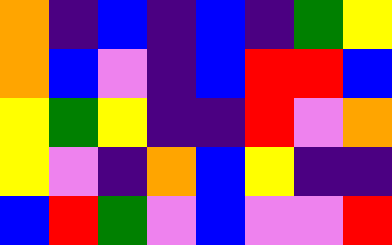[["orange", "indigo", "blue", "indigo", "blue", "indigo", "green", "yellow"], ["orange", "blue", "violet", "indigo", "blue", "red", "red", "blue"], ["yellow", "green", "yellow", "indigo", "indigo", "red", "violet", "orange"], ["yellow", "violet", "indigo", "orange", "blue", "yellow", "indigo", "indigo"], ["blue", "red", "green", "violet", "blue", "violet", "violet", "red"]]